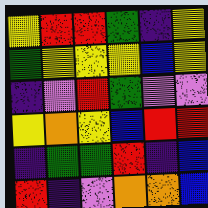[["yellow", "red", "red", "green", "indigo", "yellow"], ["green", "yellow", "yellow", "yellow", "blue", "yellow"], ["indigo", "violet", "red", "green", "violet", "violet"], ["yellow", "orange", "yellow", "blue", "red", "red"], ["indigo", "green", "green", "red", "indigo", "blue"], ["red", "indigo", "violet", "orange", "orange", "blue"]]